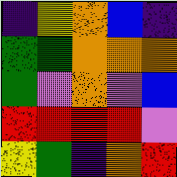[["indigo", "yellow", "orange", "blue", "indigo"], ["green", "green", "orange", "orange", "orange"], ["green", "violet", "orange", "violet", "blue"], ["red", "red", "red", "red", "violet"], ["yellow", "green", "indigo", "orange", "red"]]